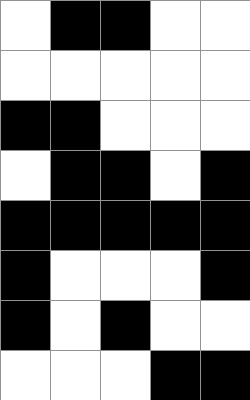[["white", "black", "black", "white", "white"], ["white", "white", "white", "white", "white"], ["black", "black", "white", "white", "white"], ["white", "black", "black", "white", "black"], ["black", "black", "black", "black", "black"], ["black", "white", "white", "white", "black"], ["black", "white", "black", "white", "white"], ["white", "white", "white", "black", "black"]]